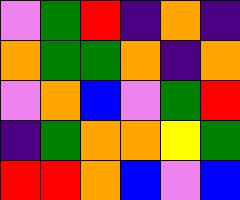[["violet", "green", "red", "indigo", "orange", "indigo"], ["orange", "green", "green", "orange", "indigo", "orange"], ["violet", "orange", "blue", "violet", "green", "red"], ["indigo", "green", "orange", "orange", "yellow", "green"], ["red", "red", "orange", "blue", "violet", "blue"]]